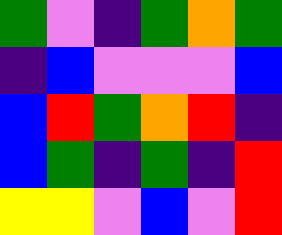[["green", "violet", "indigo", "green", "orange", "green"], ["indigo", "blue", "violet", "violet", "violet", "blue"], ["blue", "red", "green", "orange", "red", "indigo"], ["blue", "green", "indigo", "green", "indigo", "red"], ["yellow", "yellow", "violet", "blue", "violet", "red"]]